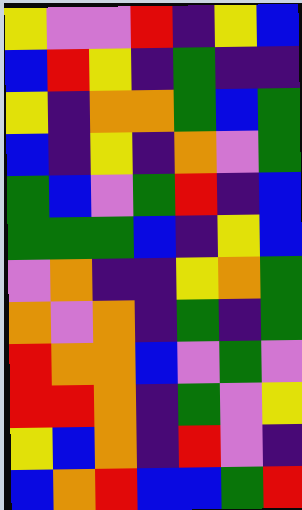[["yellow", "violet", "violet", "red", "indigo", "yellow", "blue"], ["blue", "red", "yellow", "indigo", "green", "indigo", "indigo"], ["yellow", "indigo", "orange", "orange", "green", "blue", "green"], ["blue", "indigo", "yellow", "indigo", "orange", "violet", "green"], ["green", "blue", "violet", "green", "red", "indigo", "blue"], ["green", "green", "green", "blue", "indigo", "yellow", "blue"], ["violet", "orange", "indigo", "indigo", "yellow", "orange", "green"], ["orange", "violet", "orange", "indigo", "green", "indigo", "green"], ["red", "orange", "orange", "blue", "violet", "green", "violet"], ["red", "red", "orange", "indigo", "green", "violet", "yellow"], ["yellow", "blue", "orange", "indigo", "red", "violet", "indigo"], ["blue", "orange", "red", "blue", "blue", "green", "red"]]